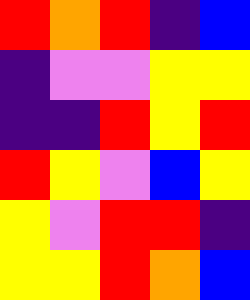[["red", "orange", "red", "indigo", "blue"], ["indigo", "violet", "violet", "yellow", "yellow"], ["indigo", "indigo", "red", "yellow", "red"], ["red", "yellow", "violet", "blue", "yellow"], ["yellow", "violet", "red", "red", "indigo"], ["yellow", "yellow", "red", "orange", "blue"]]